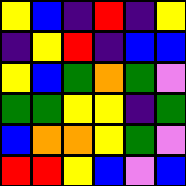[["yellow", "blue", "indigo", "red", "indigo", "yellow"], ["indigo", "yellow", "red", "indigo", "blue", "blue"], ["yellow", "blue", "green", "orange", "green", "violet"], ["green", "green", "yellow", "yellow", "indigo", "green"], ["blue", "orange", "orange", "yellow", "green", "violet"], ["red", "red", "yellow", "blue", "violet", "blue"]]